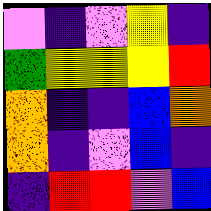[["violet", "indigo", "violet", "yellow", "indigo"], ["green", "yellow", "yellow", "yellow", "red"], ["orange", "indigo", "indigo", "blue", "orange"], ["orange", "indigo", "violet", "blue", "indigo"], ["indigo", "red", "red", "violet", "blue"]]